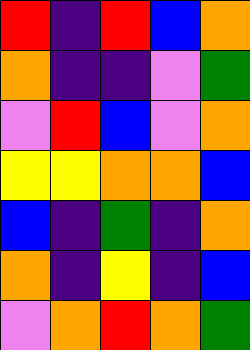[["red", "indigo", "red", "blue", "orange"], ["orange", "indigo", "indigo", "violet", "green"], ["violet", "red", "blue", "violet", "orange"], ["yellow", "yellow", "orange", "orange", "blue"], ["blue", "indigo", "green", "indigo", "orange"], ["orange", "indigo", "yellow", "indigo", "blue"], ["violet", "orange", "red", "orange", "green"]]